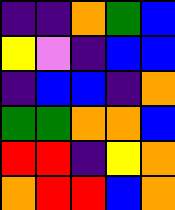[["indigo", "indigo", "orange", "green", "blue"], ["yellow", "violet", "indigo", "blue", "blue"], ["indigo", "blue", "blue", "indigo", "orange"], ["green", "green", "orange", "orange", "blue"], ["red", "red", "indigo", "yellow", "orange"], ["orange", "red", "red", "blue", "orange"]]